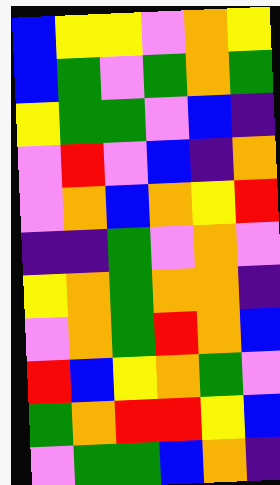[["blue", "yellow", "yellow", "violet", "orange", "yellow"], ["blue", "green", "violet", "green", "orange", "green"], ["yellow", "green", "green", "violet", "blue", "indigo"], ["violet", "red", "violet", "blue", "indigo", "orange"], ["violet", "orange", "blue", "orange", "yellow", "red"], ["indigo", "indigo", "green", "violet", "orange", "violet"], ["yellow", "orange", "green", "orange", "orange", "indigo"], ["violet", "orange", "green", "red", "orange", "blue"], ["red", "blue", "yellow", "orange", "green", "violet"], ["green", "orange", "red", "red", "yellow", "blue"], ["violet", "green", "green", "blue", "orange", "indigo"]]